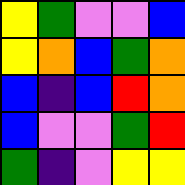[["yellow", "green", "violet", "violet", "blue"], ["yellow", "orange", "blue", "green", "orange"], ["blue", "indigo", "blue", "red", "orange"], ["blue", "violet", "violet", "green", "red"], ["green", "indigo", "violet", "yellow", "yellow"]]